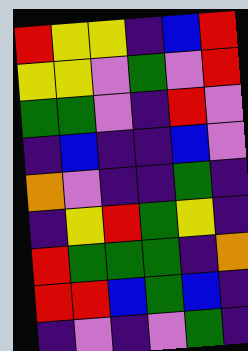[["red", "yellow", "yellow", "indigo", "blue", "red"], ["yellow", "yellow", "violet", "green", "violet", "red"], ["green", "green", "violet", "indigo", "red", "violet"], ["indigo", "blue", "indigo", "indigo", "blue", "violet"], ["orange", "violet", "indigo", "indigo", "green", "indigo"], ["indigo", "yellow", "red", "green", "yellow", "indigo"], ["red", "green", "green", "green", "indigo", "orange"], ["red", "red", "blue", "green", "blue", "indigo"], ["indigo", "violet", "indigo", "violet", "green", "indigo"]]